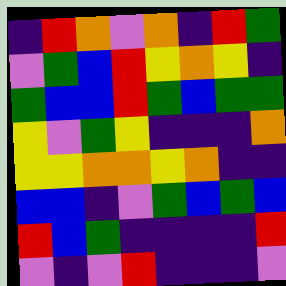[["indigo", "red", "orange", "violet", "orange", "indigo", "red", "green"], ["violet", "green", "blue", "red", "yellow", "orange", "yellow", "indigo"], ["green", "blue", "blue", "red", "green", "blue", "green", "green"], ["yellow", "violet", "green", "yellow", "indigo", "indigo", "indigo", "orange"], ["yellow", "yellow", "orange", "orange", "yellow", "orange", "indigo", "indigo"], ["blue", "blue", "indigo", "violet", "green", "blue", "green", "blue"], ["red", "blue", "green", "indigo", "indigo", "indigo", "indigo", "red"], ["violet", "indigo", "violet", "red", "indigo", "indigo", "indigo", "violet"]]